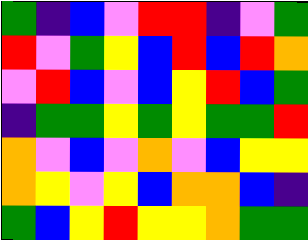[["green", "indigo", "blue", "violet", "red", "red", "indigo", "violet", "green"], ["red", "violet", "green", "yellow", "blue", "red", "blue", "red", "orange"], ["violet", "red", "blue", "violet", "blue", "yellow", "red", "blue", "green"], ["indigo", "green", "green", "yellow", "green", "yellow", "green", "green", "red"], ["orange", "violet", "blue", "violet", "orange", "violet", "blue", "yellow", "yellow"], ["orange", "yellow", "violet", "yellow", "blue", "orange", "orange", "blue", "indigo"], ["green", "blue", "yellow", "red", "yellow", "yellow", "orange", "green", "green"]]